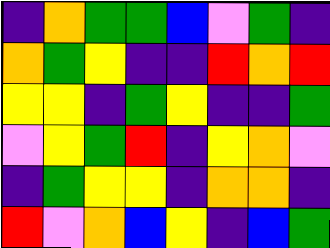[["indigo", "orange", "green", "green", "blue", "violet", "green", "indigo"], ["orange", "green", "yellow", "indigo", "indigo", "red", "orange", "red"], ["yellow", "yellow", "indigo", "green", "yellow", "indigo", "indigo", "green"], ["violet", "yellow", "green", "red", "indigo", "yellow", "orange", "violet"], ["indigo", "green", "yellow", "yellow", "indigo", "orange", "orange", "indigo"], ["red", "violet", "orange", "blue", "yellow", "indigo", "blue", "green"]]